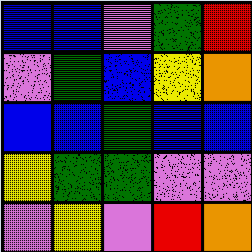[["blue", "blue", "violet", "green", "red"], ["violet", "green", "blue", "yellow", "orange"], ["blue", "blue", "green", "blue", "blue"], ["yellow", "green", "green", "violet", "violet"], ["violet", "yellow", "violet", "red", "orange"]]